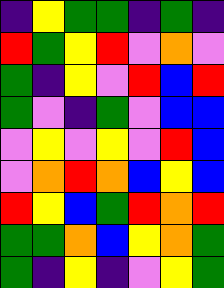[["indigo", "yellow", "green", "green", "indigo", "green", "indigo"], ["red", "green", "yellow", "red", "violet", "orange", "violet"], ["green", "indigo", "yellow", "violet", "red", "blue", "red"], ["green", "violet", "indigo", "green", "violet", "blue", "blue"], ["violet", "yellow", "violet", "yellow", "violet", "red", "blue"], ["violet", "orange", "red", "orange", "blue", "yellow", "blue"], ["red", "yellow", "blue", "green", "red", "orange", "red"], ["green", "green", "orange", "blue", "yellow", "orange", "green"], ["green", "indigo", "yellow", "indigo", "violet", "yellow", "green"]]